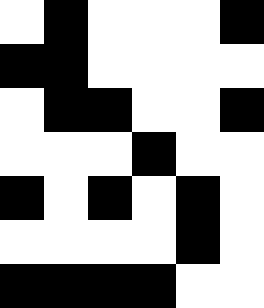[["white", "black", "white", "white", "white", "black"], ["black", "black", "white", "white", "white", "white"], ["white", "black", "black", "white", "white", "black"], ["white", "white", "white", "black", "white", "white"], ["black", "white", "black", "white", "black", "white"], ["white", "white", "white", "white", "black", "white"], ["black", "black", "black", "black", "white", "white"]]